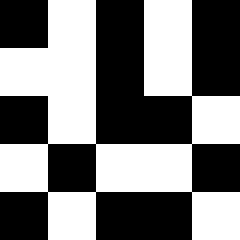[["black", "white", "black", "white", "black"], ["white", "white", "black", "white", "black"], ["black", "white", "black", "black", "white"], ["white", "black", "white", "white", "black"], ["black", "white", "black", "black", "white"]]